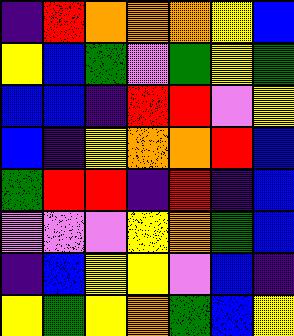[["indigo", "red", "orange", "orange", "orange", "yellow", "blue"], ["yellow", "blue", "green", "violet", "green", "yellow", "green"], ["blue", "blue", "indigo", "red", "red", "violet", "yellow"], ["blue", "indigo", "yellow", "orange", "orange", "red", "blue"], ["green", "red", "red", "indigo", "red", "indigo", "blue"], ["violet", "violet", "violet", "yellow", "orange", "green", "blue"], ["indigo", "blue", "yellow", "yellow", "violet", "blue", "indigo"], ["yellow", "green", "yellow", "orange", "green", "blue", "yellow"]]